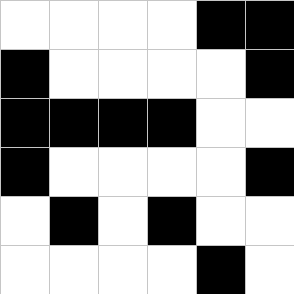[["white", "white", "white", "white", "black", "black"], ["black", "white", "white", "white", "white", "black"], ["black", "black", "black", "black", "white", "white"], ["black", "white", "white", "white", "white", "black"], ["white", "black", "white", "black", "white", "white"], ["white", "white", "white", "white", "black", "white"]]